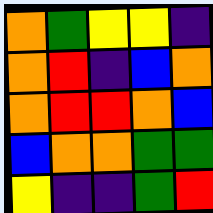[["orange", "green", "yellow", "yellow", "indigo"], ["orange", "red", "indigo", "blue", "orange"], ["orange", "red", "red", "orange", "blue"], ["blue", "orange", "orange", "green", "green"], ["yellow", "indigo", "indigo", "green", "red"]]